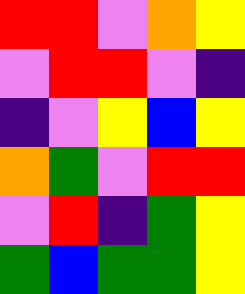[["red", "red", "violet", "orange", "yellow"], ["violet", "red", "red", "violet", "indigo"], ["indigo", "violet", "yellow", "blue", "yellow"], ["orange", "green", "violet", "red", "red"], ["violet", "red", "indigo", "green", "yellow"], ["green", "blue", "green", "green", "yellow"]]